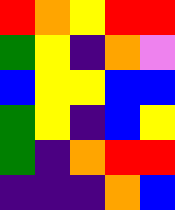[["red", "orange", "yellow", "red", "red"], ["green", "yellow", "indigo", "orange", "violet"], ["blue", "yellow", "yellow", "blue", "blue"], ["green", "yellow", "indigo", "blue", "yellow"], ["green", "indigo", "orange", "red", "red"], ["indigo", "indigo", "indigo", "orange", "blue"]]